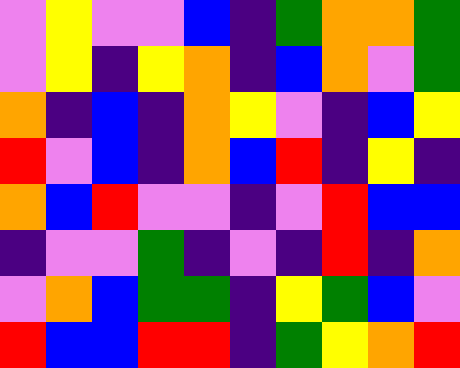[["violet", "yellow", "violet", "violet", "blue", "indigo", "green", "orange", "orange", "green"], ["violet", "yellow", "indigo", "yellow", "orange", "indigo", "blue", "orange", "violet", "green"], ["orange", "indigo", "blue", "indigo", "orange", "yellow", "violet", "indigo", "blue", "yellow"], ["red", "violet", "blue", "indigo", "orange", "blue", "red", "indigo", "yellow", "indigo"], ["orange", "blue", "red", "violet", "violet", "indigo", "violet", "red", "blue", "blue"], ["indigo", "violet", "violet", "green", "indigo", "violet", "indigo", "red", "indigo", "orange"], ["violet", "orange", "blue", "green", "green", "indigo", "yellow", "green", "blue", "violet"], ["red", "blue", "blue", "red", "red", "indigo", "green", "yellow", "orange", "red"]]